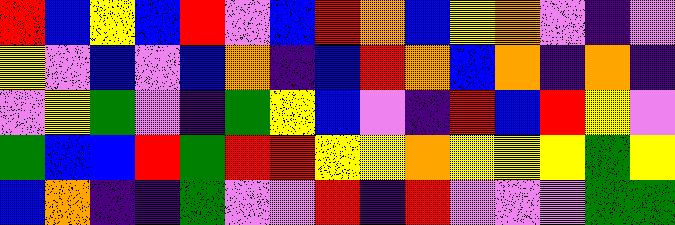[["red", "blue", "yellow", "blue", "red", "violet", "blue", "red", "orange", "blue", "yellow", "orange", "violet", "indigo", "violet"], ["yellow", "violet", "blue", "violet", "blue", "orange", "indigo", "blue", "red", "orange", "blue", "orange", "indigo", "orange", "indigo"], ["violet", "yellow", "green", "violet", "indigo", "green", "yellow", "blue", "violet", "indigo", "red", "blue", "red", "yellow", "violet"], ["green", "blue", "blue", "red", "green", "red", "red", "yellow", "yellow", "orange", "yellow", "yellow", "yellow", "green", "yellow"], ["blue", "orange", "indigo", "indigo", "green", "violet", "violet", "red", "indigo", "red", "violet", "violet", "violet", "green", "green"]]